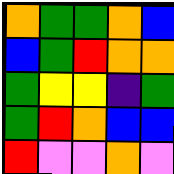[["orange", "green", "green", "orange", "blue"], ["blue", "green", "red", "orange", "orange"], ["green", "yellow", "yellow", "indigo", "green"], ["green", "red", "orange", "blue", "blue"], ["red", "violet", "violet", "orange", "violet"]]